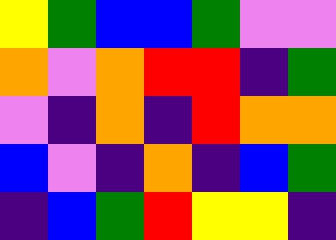[["yellow", "green", "blue", "blue", "green", "violet", "violet"], ["orange", "violet", "orange", "red", "red", "indigo", "green"], ["violet", "indigo", "orange", "indigo", "red", "orange", "orange"], ["blue", "violet", "indigo", "orange", "indigo", "blue", "green"], ["indigo", "blue", "green", "red", "yellow", "yellow", "indigo"]]